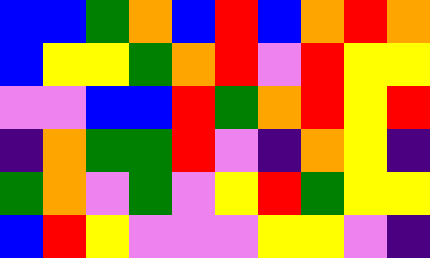[["blue", "blue", "green", "orange", "blue", "red", "blue", "orange", "red", "orange"], ["blue", "yellow", "yellow", "green", "orange", "red", "violet", "red", "yellow", "yellow"], ["violet", "violet", "blue", "blue", "red", "green", "orange", "red", "yellow", "red"], ["indigo", "orange", "green", "green", "red", "violet", "indigo", "orange", "yellow", "indigo"], ["green", "orange", "violet", "green", "violet", "yellow", "red", "green", "yellow", "yellow"], ["blue", "red", "yellow", "violet", "violet", "violet", "yellow", "yellow", "violet", "indigo"]]